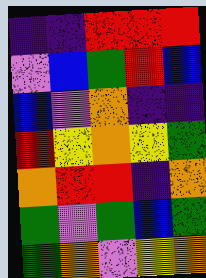[["indigo", "indigo", "red", "red", "red"], ["violet", "blue", "green", "red", "blue"], ["blue", "violet", "orange", "indigo", "indigo"], ["red", "yellow", "orange", "yellow", "green"], ["orange", "red", "red", "indigo", "orange"], ["green", "violet", "green", "blue", "green"], ["green", "orange", "violet", "yellow", "orange"]]